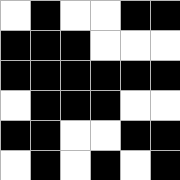[["white", "black", "white", "white", "black", "black"], ["black", "black", "black", "white", "white", "white"], ["black", "black", "black", "black", "black", "black"], ["white", "black", "black", "black", "white", "white"], ["black", "black", "white", "white", "black", "black"], ["white", "black", "white", "black", "white", "black"]]